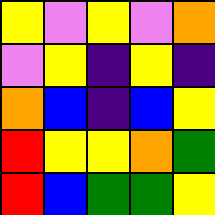[["yellow", "violet", "yellow", "violet", "orange"], ["violet", "yellow", "indigo", "yellow", "indigo"], ["orange", "blue", "indigo", "blue", "yellow"], ["red", "yellow", "yellow", "orange", "green"], ["red", "blue", "green", "green", "yellow"]]